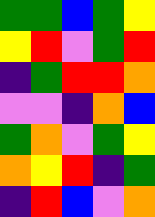[["green", "green", "blue", "green", "yellow"], ["yellow", "red", "violet", "green", "red"], ["indigo", "green", "red", "red", "orange"], ["violet", "violet", "indigo", "orange", "blue"], ["green", "orange", "violet", "green", "yellow"], ["orange", "yellow", "red", "indigo", "green"], ["indigo", "red", "blue", "violet", "orange"]]